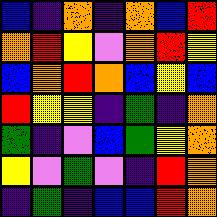[["blue", "indigo", "orange", "indigo", "orange", "blue", "red"], ["orange", "red", "yellow", "violet", "orange", "red", "yellow"], ["blue", "orange", "red", "orange", "blue", "yellow", "blue"], ["red", "yellow", "yellow", "indigo", "green", "indigo", "orange"], ["green", "indigo", "violet", "blue", "green", "yellow", "orange"], ["yellow", "violet", "green", "violet", "indigo", "red", "orange"], ["indigo", "green", "indigo", "blue", "blue", "red", "orange"]]